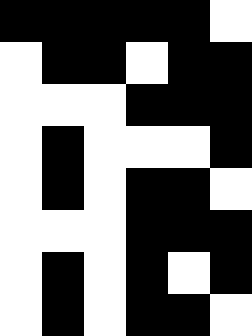[["black", "black", "black", "black", "black", "white"], ["white", "black", "black", "white", "black", "black"], ["white", "white", "white", "black", "black", "black"], ["white", "black", "white", "white", "white", "black"], ["white", "black", "white", "black", "black", "white"], ["white", "white", "white", "black", "black", "black"], ["white", "black", "white", "black", "white", "black"], ["white", "black", "white", "black", "black", "white"]]